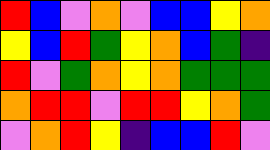[["red", "blue", "violet", "orange", "violet", "blue", "blue", "yellow", "orange"], ["yellow", "blue", "red", "green", "yellow", "orange", "blue", "green", "indigo"], ["red", "violet", "green", "orange", "yellow", "orange", "green", "green", "green"], ["orange", "red", "red", "violet", "red", "red", "yellow", "orange", "green"], ["violet", "orange", "red", "yellow", "indigo", "blue", "blue", "red", "violet"]]